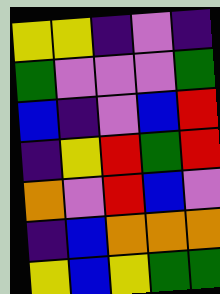[["yellow", "yellow", "indigo", "violet", "indigo"], ["green", "violet", "violet", "violet", "green"], ["blue", "indigo", "violet", "blue", "red"], ["indigo", "yellow", "red", "green", "red"], ["orange", "violet", "red", "blue", "violet"], ["indigo", "blue", "orange", "orange", "orange"], ["yellow", "blue", "yellow", "green", "green"]]